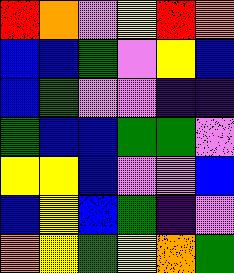[["red", "orange", "violet", "yellow", "red", "orange"], ["blue", "blue", "green", "violet", "yellow", "blue"], ["blue", "green", "violet", "violet", "indigo", "indigo"], ["green", "blue", "blue", "green", "green", "violet"], ["yellow", "yellow", "blue", "violet", "violet", "blue"], ["blue", "yellow", "blue", "green", "indigo", "violet"], ["orange", "yellow", "green", "yellow", "orange", "green"]]